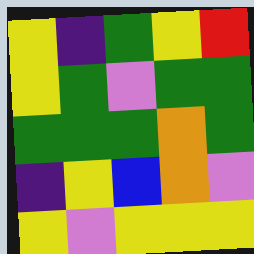[["yellow", "indigo", "green", "yellow", "red"], ["yellow", "green", "violet", "green", "green"], ["green", "green", "green", "orange", "green"], ["indigo", "yellow", "blue", "orange", "violet"], ["yellow", "violet", "yellow", "yellow", "yellow"]]